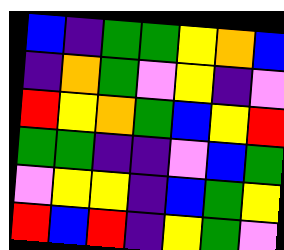[["blue", "indigo", "green", "green", "yellow", "orange", "blue"], ["indigo", "orange", "green", "violet", "yellow", "indigo", "violet"], ["red", "yellow", "orange", "green", "blue", "yellow", "red"], ["green", "green", "indigo", "indigo", "violet", "blue", "green"], ["violet", "yellow", "yellow", "indigo", "blue", "green", "yellow"], ["red", "blue", "red", "indigo", "yellow", "green", "violet"]]